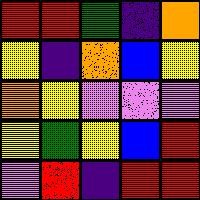[["red", "red", "green", "indigo", "orange"], ["yellow", "indigo", "orange", "blue", "yellow"], ["orange", "yellow", "violet", "violet", "violet"], ["yellow", "green", "yellow", "blue", "red"], ["violet", "red", "indigo", "red", "red"]]